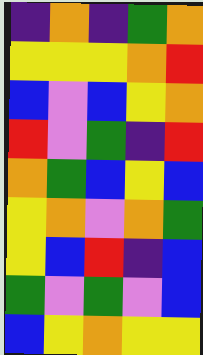[["indigo", "orange", "indigo", "green", "orange"], ["yellow", "yellow", "yellow", "orange", "red"], ["blue", "violet", "blue", "yellow", "orange"], ["red", "violet", "green", "indigo", "red"], ["orange", "green", "blue", "yellow", "blue"], ["yellow", "orange", "violet", "orange", "green"], ["yellow", "blue", "red", "indigo", "blue"], ["green", "violet", "green", "violet", "blue"], ["blue", "yellow", "orange", "yellow", "yellow"]]